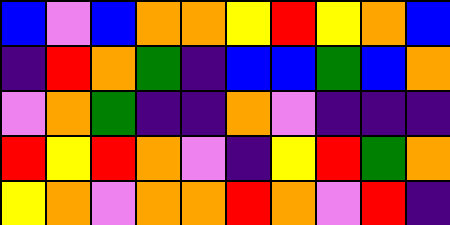[["blue", "violet", "blue", "orange", "orange", "yellow", "red", "yellow", "orange", "blue"], ["indigo", "red", "orange", "green", "indigo", "blue", "blue", "green", "blue", "orange"], ["violet", "orange", "green", "indigo", "indigo", "orange", "violet", "indigo", "indigo", "indigo"], ["red", "yellow", "red", "orange", "violet", "indigo", "yellow", "red", "green", "orange"], ["yellow", "orange", "violet", "orange", "orange", "red", "orange", "violet", "red", "indigo"]]